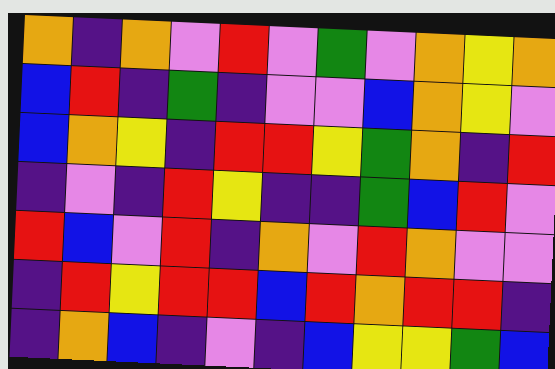[["orange", "indigo", "orange", "violet", "red", "violet", "green", "violet", "orange", "yellow", "orange"], ["blue", "red", "indigo", "green", "indigo", "violet", "violet", "blue", "orange", "yellow", "violet"], ["blue", "orange", "yellow", "indigo", "red", "red", "yellow", "green", "orange", "indigo", "red"], ["indigo", "violet", "indigo", "red", "yellow", "indigo", "indigo", "green", "blue", "red", "violet"], ["red", "blue", "violet", "red", "indigo", "orange", "violet", "red", "orange", "violet", "violet"], ["indigo", "red", "yellow", "red", "red", "blue", "red", "orange", "red", "red", "indigo"], ["indigo", "orange", "blue", "indigo", "violet", "indigo", "blue", "yellow", "yellow", "green", "blue"]]